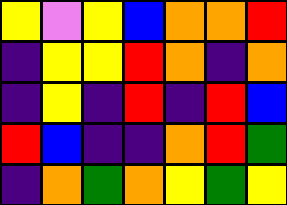[["yellow", "violet", "yellow", "blue", "orange", "orange", "red"], ["indigo", "yellow", "yellow", "red", "orange", "indigo", "orange"], ["indigo", "yellow", "indigo", "red", "indigo", "red", "blue"], ["red", "blue", "indigo", "indigo", "orange", "red", "green"], ["indigo", "orange", "green", "orange", "yellow", "green", "yellow"]]